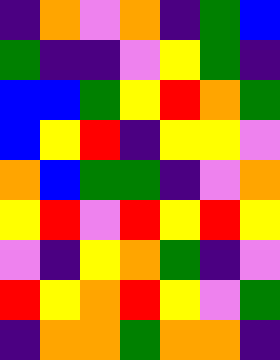[["indigo", "orange", "violet", "orange", "indigo", "green", "blue"], ["green", "indigo", "indigo", "violet", "yellow", "green", "indigo"], ["blue", "blue", "green", "yellow", "red", "orange", "green"], ["blue", "yellow", "red", "indigo", "yellow", "yellow", "violet"], ["orange", "blue", "green", "green", "indigo", "violet", "orange"], ["yellow", "red", "violet", "red", "yellow", "red", "yellow"], ["violet", "indigo", "yellow", "orange", "green", "indigo", "violet"], ["red", "yellow", "orange", "red", "yellow", "violet", "green"], ["indigo", "orange", "orange", "green", "orange", "orange", "indigo"]]